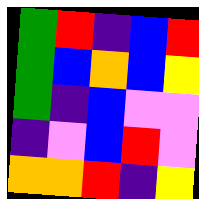[["green", "red", "indigo", "blue", "red"], ["green", "blue", "orange", "blue", "yellow"], ["green", "indigo", "blue", "violet", "violet"], ["indigo", "violet", "blue", "red", "violet"], ["orange", "orange", "red", "indigo", "yellow"]]